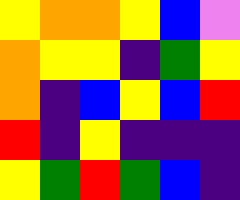[["yellow", "orange", "orange", "yellow", "blue", "violet"], ["orange", "yellow", "yellow", "indigo", "green", "yellow"], ["orange", "indigo", "blue", "yellow", "blue", "red"], ["red", "indigo", "yellow", "indigo", "indigo", "indigo"], ["yellow", "green", "red", "green", "blue", "indigo"]]